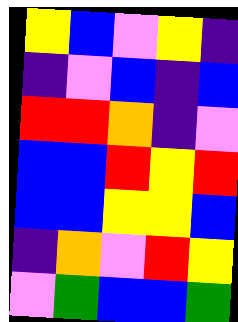[["yellow", "blue", "violet", "yellow", "indigo"], ["indigo", "violet", "blue", "indigo", "blue"], ["red", "red", "orange", "indigo", "violet"], ["blue", "blue", "red", "yellow", "red"], ["blue", "blue", "yellow", "yellow", "blue"], ["indigo", "orange", "violet", "red", "yellow"], ["violet", "green", "blue", "blue", "green"]]